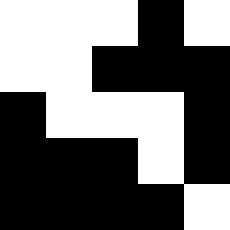[["white", "white", "white", "black", "white"], ["white", "white", "black", "black", "black"], ["black", "white", "white", "white", "black"], ["black", "black", "black", "white", "black"], ["black", "black", "black", "black", "white"]]